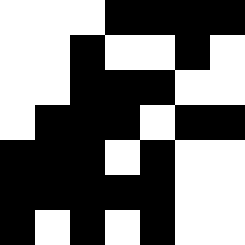[["white", "white", "white", "black", "black", "black", "black"], ["white", "white", "black", "white", "white", "black", "white"], ["white", "white", "black", "black", "black", "white", "white"], ["white", "black", "black", "black", "white", "black", "black"], ["black", "black", "black", "white", "black", "white", "white"], ["black", "black", "black", "black", "black", "white", "white"], ["black", "white", "black", "white", "black", "white", "white"]]